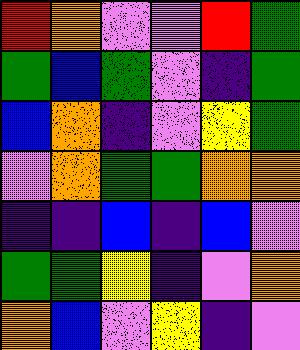[["red", "orange", "violet", "violet", "red", "green"], ["green", "blue", "green", "violet", "indigo", "green"], ["blue", "orange", "indigo", "violet", "yellow", "green"], ["violet", "orange", "green", "green", "orange", "orange"], ["indigo", "indigo", "blue", "indigo", "blue", "violet"], ["green", "green", "yellow", "indigo", "violet", "orange"], ["orange", "blue", "violet", "yellow", "indigo", "violet"]]